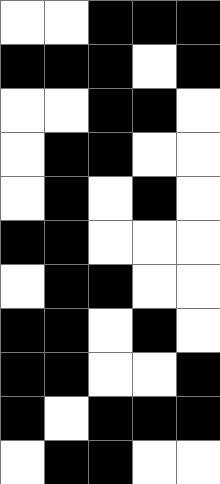[["white", "white", "black", "black", "black"], ["black", "black", "black", "white", "black"], ["white", "white", "black", "black", "white"], ["white", "black", "black", "white", "white"], ["white", "black", "white", "black", "white"], ["black", "black", "white", "white", "white"], ["white", "black", "black", "white", "white"], ["black", "black", "white", "black", "white"], ["black", "black", "white", "white", "black"], ["black", "white", "black", "black", "black"], ["white", "black", "black", "white", "white"]]